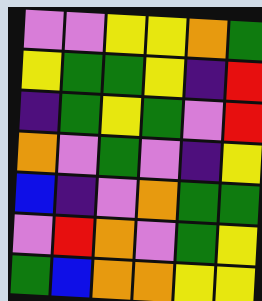[["violet", "violet", "yellow", "yellow", "orange", "green"], ["yellow", "green", "green", "yellow", "indigo", "red"], ["indigo", "green", "yellow", "green", "violet", "red"], ["orange", "violet", "green", "violet", "indigo", "yellow"], ["blue", "indigo", "violet", "orange", "green", "green"], ["violet", "red", "orange", "violet", "green", "yellow"], ["green", "blue", "orange", "orange", "yellow", "yellow"]]